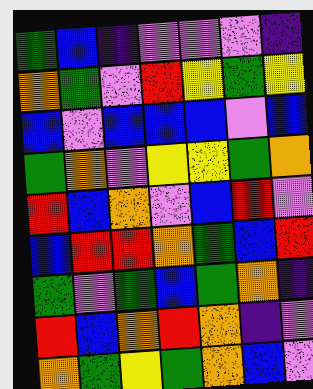[["green", "blue", "indigo", "violet", "violet", "violet", "indigo"], ["orange", "green", "violet", "red", "yellow", "green", "yellow"], ["blue", "violet", "blue", "blue", "blue", "violet", "blue"], ["green", "orange", "violet", "yellow", "yellow", "green", "orange"], ["red", "blue", "orange", "violet", "blue", "red", "violet"], ["blue", "red", "red", "orange", "green", "blue", "red"], ["green", "violet", "green", "blue", "green", "orange", "indigo"], ["red", "blue", "orange", "red", "orange", "indigo", "violet"], ["orange", "green", "yellow", "green", "orange", "blue", "violet"]]